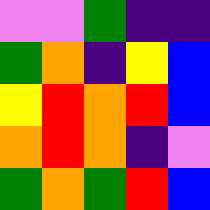[["violet", "violet", "green", "indigo", "indigo"], ["green", "orange", "indigo", "yellow", "blue"], ["yellow", "red", "orange", "red", "blue"], ["orange", "red", "orange", "indigo", "violet"], ["green", "orange", "green", "red", "blue"]]